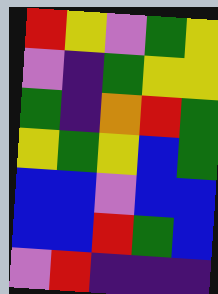[["red", "yellow", "violet", "green", "yellow"], ["violet", "indigo", "green", "yellow", "yellow"], ["green", "indigo", "orange", "red", "green"], ["yellow", "green", "yellow", "blue", "green"], ["blue", "blue", "violet", "blue", "blue"], ["blue", "blue", "red", "green", "blue"], ["violet", "red", "indigo", "indigo", "indigo"]]